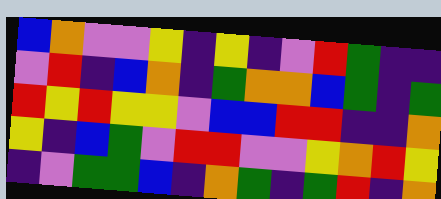[["blue", "orange", "violet", "violet", "yellow", "indigo", "yellow", "indigo", "violet", "red", "green", "indigo", "indigo"], ["violet", "red", "indigo", "blue", "orange", "indigo", "green", "orange", "orange", "blue", "green", "indigo", "green"], ["red", "yellow", "red", "yellow", "yellow", "violet", "blue", "blue", "red", "red", "indigo", "indigo", "orange"], ["yellow", "indigo", "blue", "green", "violet", "red", "red", "violet", "violet", "yellow", "orange", "red", "yellow"], ["indigo", "violet", "green", "green", "blue", "indigo", "orange", "green", "indigo", "green", "red", "indigo", "orange"]]